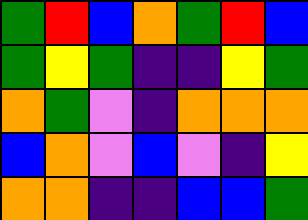[["green", "red", "blue", "orange", "green", "red", "blue"], ["green", "yellow", "green", "indigo", "indigo", "yellow", "green"], ["orange", "green", "violet", "indigo", "orange", "orange", "orange"], ["blue", "orange", "violet", "blue", "violet", "indigo", "yellow"], ["orange", "orange", "indigo", "indigo", "blue", "blue", "green"]]